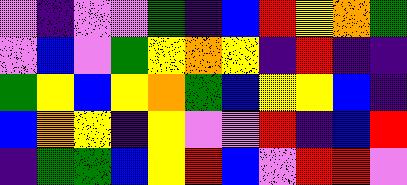[["violet", "indigo", "violet", "violet", "green", "indigo", "blue", "red", "yellow", "orange", "green"], ["violet", "blue", "violet", "green", "yellow", "orange", "yellow", "indigo", "red", "indigo", "indigo"], ["green", "yellow", "blue", "yellow", "orange", "green", "blue", "yellow", "yellow", "blue", "indigo"], ["blue", "orange", "yellow", "indigo", "yellow", "violet", "violet", "red", "indigo", "blue", "red"], ["indigo", "green", "green", "blue", "yellow", "red", "blue", "violet", "red", "red", "violet"]]